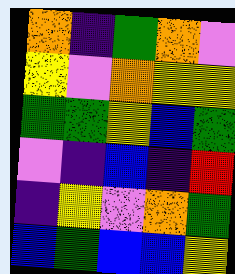[["orange", "indigo", "green", "orange", "violet"], ["yellow", "violet", "orange", "yellow", "yellow"], ["green", "green", "yellow", "blue", "green"], ["violet", "indigo", "blue", "indigo", "red"], ["indigo", "yellow", "violet", "orange", "green"], ["blue", "green", "blue", "blue", "yellow"]]